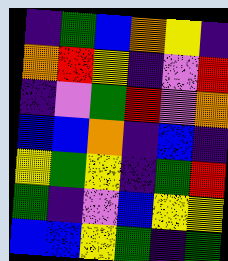[["indigo", "green", "blue", "orange", "yellow", "indigo"], ["orange", "red", "yellow", "indigo", "violet", "red"], ["indigo", "violet", "green", "red", "violet", "orange"], ["blue", "blue", "orange", "indigo", "blue", "indigo"], ["yellow", "green", "yellow", "indigo", "green", "red"], ["green", "indigo", "violet", "blue", "yellow", "yellow"], ["blue", "blue", "yellow", "green", "indigo", "green"]]